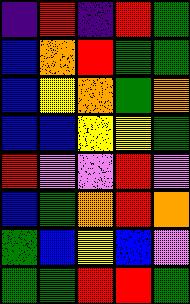[["indigo", "red", "indigo", "red", "green"], ["blue", "orange", "red", "green", "green"], ["blue", "yellow", "orange", "green", "orange"], ["blue", "blue", "yellow", "yellow", "green"], ["red", "violet", "violet", "red", "violet"], ["blue", "green", "orange", "red", "orange"], ["green", "blue", "yellow", "blue", "violet"], ["green", "green", "red", "red", "green"]]